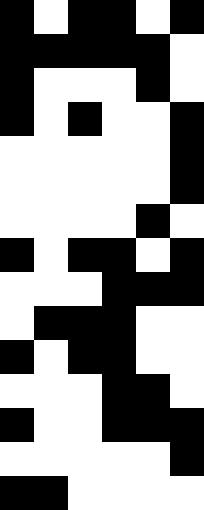[["black", "white", "black", "black", "white", "black"], ["black", "black", "black", "black", "black", "white"], ["black", "white", "white", "white", "black", "white"], ["black", "white", "black", "white", "white", "black"], ["white", "white", "white", "white", "white", "black"], ["white", "white", "white", "white", "white", "black"], ["white", "white", "white", "white", "black", "white"], ["black", "white", "black", "black", "white", "black"], ["white", "white", "white", "black", "black", "black"], ["white", "black", "black", "black", "white", "white"], ["black", "white", "black", "black", "white", "white"], ["white", "white", "white", "black", "black", "white"], ["black", "white", "white", "black", "black", "black"], ["white", "white", "white", "white", "white", "black"], ["black", "black", "white", "white", "white", "white"]]